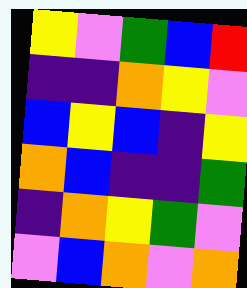[["yellow", "violet", "green", "blue", "red"], ["indigo", "indigo", "orange", "yellow", "violet"], ["blue", "yellow", "blue", "indigo", "yellow"], ["orange", "blue", "indigo", "indigo", "green"], ["indigo", "orange", "yellow", "green", "violet"], ["violet", "blue", "orange", "violet", "orange"]]